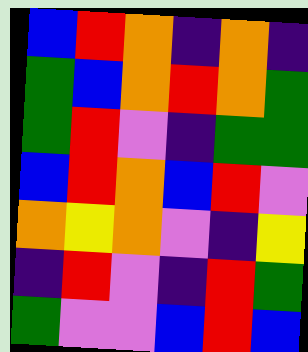[["blue", "red", "orange", "indigo", "orange", "indigo"], ["green", "blue", "orange", "red", "orange", "green"], ["green", "red", "violet", "indigo", "green", "green"], ["blue", "red", "orange", "blue", "red", "violet"], ["orange", "yellow", "orange", "violet", "indigo", "yellow"], ["indigo", "red", "violet", "indigo", "red", "green"], ["green", "violet", "violet", "blue", "red", "blue"]]